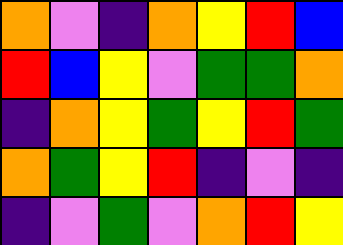[["orange", "violet", "indigo", "orange", "yellow", "red", "blue"], ["red", "blue", "yellow", "violet", "green", "green", "orange"], ["indigo", "orange", "yellow", "green", "yellow", "red", "green"], ["orange", "green", "yellow", "red", "indigo", "violet", "indigo"], ["indigo", "violet", "green", "violet", "orange", "red", "yellow"]]